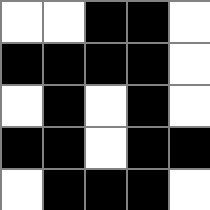[["white", "white", "black", "black", "white"], ["black", "black", "black", "black", "white"], ["white", "black", "white", "black", "white"], ["black", "black", "white", "black", "black"], ["white", "black", "black", "black", "white"]]